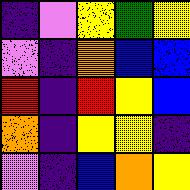[["indigo", "violet", "yellow", "green", "yellow"], ["violet", "indigo", "orange", "blue", "blue"], ["red", "indigo", "red", "yellow", "blue"], ["orange", "indigo", "yellow", "yellow", "indigo"], ["violet", "indigo", "blue", "orange", "yellow"]]